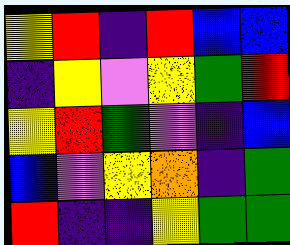[["yellow", "red", "indigo", "red", "blue", "blue"], ["indigo", "yellow", "violet", "yellow", "green", "red"], ["yellow", "red", "green", "violet", "indigo", "blue"], ["blue", "violet", "yellow", "orange", "indigo", "green"], ["red", "indigo", "indigo", "yellow", "green", "green"]]